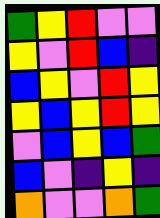[["green", "yellow", "red", "violet", "violet"], ["yellow", "violet", "red", "blue", "indigo"], ["blue", "yellow", "violet", "red", "yellow"], ["yellow", "blue", "yellow", "red", "yellow"], ["violet", "blue", "yellow", "blue", "green"], ["blue", "violet", "indigo", "yellow", "indigo"], ["orange", "violet", "violet", "orange", "green"]]